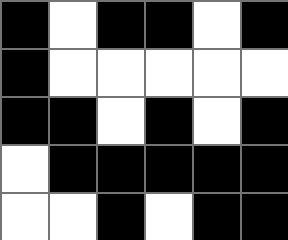[["black", "white", "black", "black", "white", "black"], ["black", "white", "white", "white", "white", "white"], ["black", "black", "white", "black", "white", "black"], ["white", "black", "black", "black", "black", "black"], ["white", "white", "black", "white", "black", "black"]]